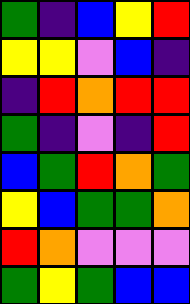[["green", "indigo", "blue", "yellow", "red"], ["yellow", "yellow", "violet", "blue", "indigo"], ["indigo", "red", "orange", "red", "red"], ["green", "indigo", "violet", "indigo", "red"], ["blue", "green", "red", "orange", "green"], ["yellow", "blue", "green", "green", "orange"], ["red", "orange", "violet", "violet", "violet"], ["green", "yellow", "green", "blue", "blue"]]